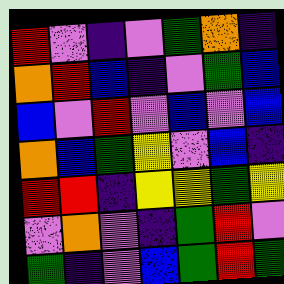[["red", "violet", "indigo", "violet", "green", "orange", "indigo"], ["orange", "red", "blue", "indigo", "violet", "green", "blue"], ["blue", "violet", "red", "violet", "blue", "violet", "blue"], ["orange", "blue", "green", "yellow", "violet", "blue", "indigo"], ["red", "red", "indigo", "yellow", "yellow", "green", "yellow"], ["violet", "orange", "violet", "indigo", "green", "red", "violet"], ["green", "indigo", "violet", "blue", "green", "red", "green"]]